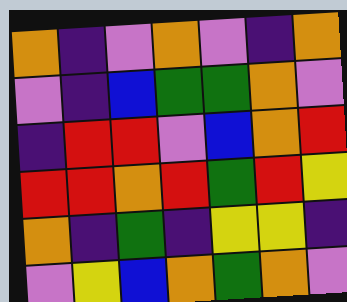[["orange", "indigo", "violet", "orange", "violet", "indigo", "orange"], ["violet", "indigo", "blue", "green", "green", "orange", "violet"], ["indigo", "red", "red", "violet", "blue", "orange", "red"], ["red", "red", "orange", "red", "green", "red", "yellow"], ["orange", "indigo", "green", "indigo", "yellow", "yellow", "indigo"], ["violet", "yellow", "blue", "orange", "green", "orange", "violet"]]